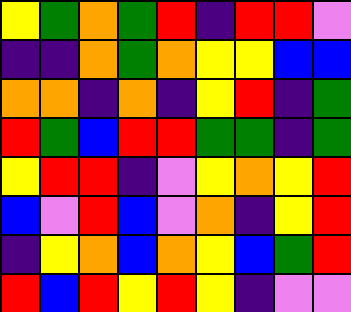[["yellow", "green", "orange", "green", "red", "indigo", "red", "red", "violet"], ["indigo", "indigo", "orange", "green", "orange", "yellow", "yellow", "blue", "blue"], ["orange", "orange", "indigo", "orange", "indigo", "yellow", "red", "indigo", "green"], ["red", "green", "blue", "red", "red", "green", "green", "indigo", "green"], ["yellow", "red", "red", "indigo", "violet", "yellow", "orange", "yellow", "red"], ["blue", "violet", "red", "blue", "violet", "orange", "indigo", "yellow", "red"], ["indigo", "yellow", "orange", "blue", "orange", "yellow", "blue", "green", "red"], ["red", "blue", "red", "yellow", "red", "yellow", "indigo", "violet", "violet"]]